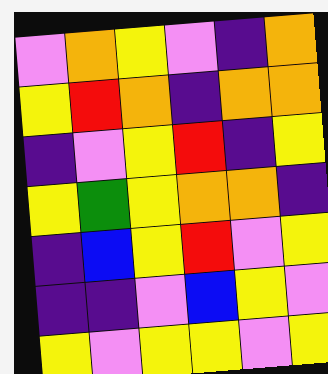[["violet", "orange", "yellow", "violet", "indigo", "orange"], ["yellow", "red", "orange", "indigo", "orange", "orange"], ["indigo", "violet", "yellow", "red", "indigo", "yellow"], ["yellow", "green", "yellow", "orange", "orange", "indigo"], ["indigo", "blue", "yellow", "red", "violet", "yellow"], ["indigo", "indigo", "violet", "blue", "yellow", "violet"], ["yellow", "violet", "yellow", "yellow", "violet", "yellow"]]